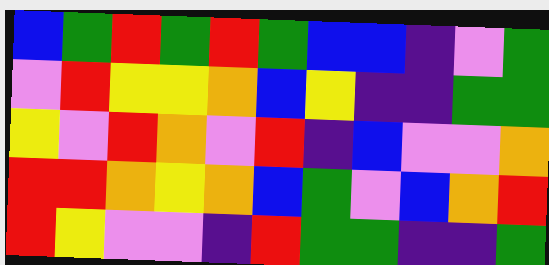[["blue", "green", "red", "green", "red", "green", "blue", "blue", "indigo", "violet", "green"], ["violet", "red", "yellow", "yellow", "orange", "blue", "yellow", "indigo", "indigo", "green", "green"], ["yellow", "violet", "red", "orange", "violet", "red", "indigo", "blue", "violet", "violet", "orange"], ["red", "red", "orange", "yellow", "orange", "blue", "green", "violet", "blue", "orange", "red"], ["red", "yellow", "violet", "violet", "indigo", "red", "green", "green", "indigo", "indigo", "green"]]